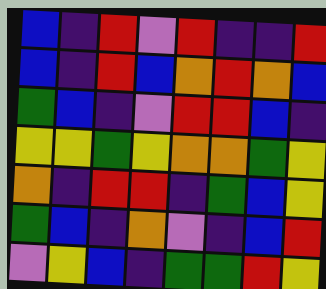[["blue", "indigo", "red", "violet", "red", "indigo", "indigo", "red"], ["blue", "indigo", "red", "blue", "orange", "red", "orange", "blue"], ["green", "blue", "indigo", "violet", "red", "red", "blue", "indigo"], ["yellow", "yellow", "green", "yellow", "orange", "orange", "green", "yellow"], ["orange", "indigo", "red", "red", "indigo", "green", "blue", "yellow"], ["green", "blue", "indigo", "orange", "violet", "indigo", "blue", "red"], ["violet", "yellow", "blue", "indigo", "green", "green", "red", "yellow"]]